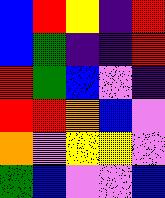[["blue", "red", "yellow", "indigo", "red"], ["blue", "green", "indigo", "indigo", "red"], ["red", "green", "blue", "violet", "indigo"], ["red", "red", "orange", "blue", "violet"], ["orange", "violet", "yellow", "yellow", "violet"], ["green", "blue", "violet", "violet", "blue"]]